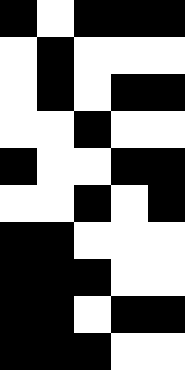[["black", "white", "black", "black", "black"], ["white", "black", "white", "white", "white"], ["white", "black", "white", "black", "black"], ["white", "white", "black", "white", "white"], ["black", "white", "white", "black", "black"], ["white", "white", "black", "white", "black"], ["black", "black", "white", "white", "white"], ["black", "black", "black", "white", "white"], ["black", "black", "white", "black", "black"], ["black", "black", "black", "white", "white"]]